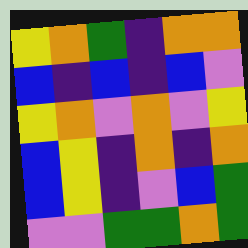[["yellow", "orange", "green", "indigo", "orange", "orange"], ["blue", "indigo", "blue", "indigo", "blue", "violet"], ["yellow", "orange", "violet", "orange", "violet", "yellow"], ["blue", "yellow", "indigo", "orange", "indigo", "orange"], ["blue", "yellow", "indigo", "violet", "blue", "green"], ["violet", "violet", "green", "green", "orange", "green"]]